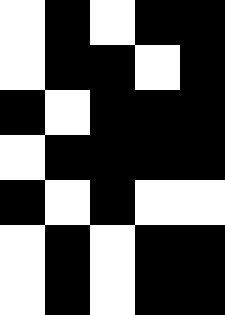[["white", "black", "white", "black", "black"], ["white", "black", "black", "white", "black"], ["black", "white", "black", "black", "black"], ["white", "black", "black", "black", "black"], ["black", "white", "black", "white", "white"], ["white", "black", "white", "black", "black"], ["white", "black", "white", "black", "black"]]